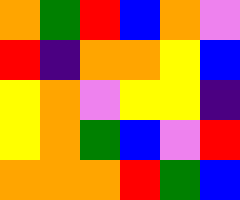[["orange", "green", "red", "blue", "orange", "violet"], ["red", "indigo", "orange", "orange", "yellow", "blue"], ["yellow", "orange", "violet", "yellow", "yellow", "indigo"], ["yellow", "orange", "green", "blue", "violet", "red"], ["orange", "orange", "orange", "red", "green", "blue"]]